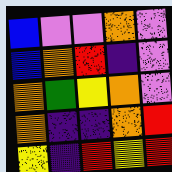[["blue", "violet", "violet", "orange", "violet"], ["blue", "orange", "red", "indigo", "violet"], ["orange", "green", "yellow", "orange", "violet"], ["orange", "indigo", "indigo", "orange", "red"], ["yellow", "indigo", "red", "yellow", "red"]]